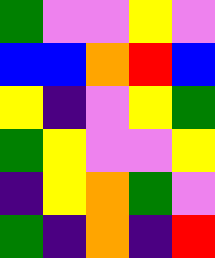[["green", "violet", "violet", "yellow", "violet"], ["blue", "blue", "orange", "red", "blue"], ["yellow", "indigo", "violet", "yellow", "green"], ["green", "yellow", "violet", "violet", "yellow"], ["indigo", "yellow", "orange", "green", "violet"], ["green", "indigo", "orange", "indigo", "red"]]